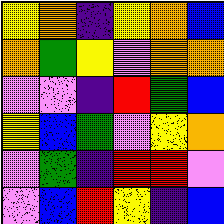[["yellow", "orange", "indigo", "yellow", "orange", "blue"], ["orange", "green", "yellow", "violet", "orange", "orange"], ["violet", "violet", "indigo", "red", "green", "blue"], ["yellow", "blue", "green", "violet", "yellow", "orange"], ["violet", "green", "indigo", "red", "red", "violet"], ["violet", "blue", "red", "yellow", "indigo", "blue"]]